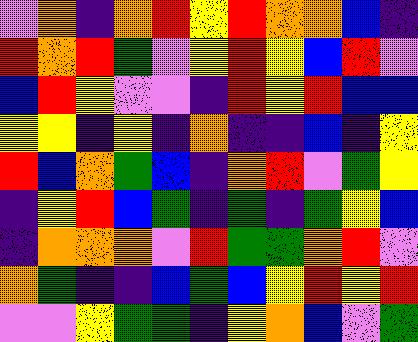[["violet", "orange", "indigo", "orange", "red", "yellow", "red", "orange", "orange", "blue", "indigo"], ["red", "orange", "red", "green", "violet", "yellow", "red", "yellow", "blue", "red", "violet"], ["blue", "red", "yellow", "violet", "violet", "indigo", "red", "yellow", "red", "blue", "blue"], ["yellow", "yellow", "indigo", "yellow", "indigo", "orange", "indigo", "indigo", "blue", "indigo", "yellow"], ["red", "blue", "orange", "green", "blue", "indigo", "orange", "red", "violet", "green", "yellow"], ["indigo", "yellow", "red", "blue", "green", "indigo", "green", "indigo", "green", "yellow", "blue"], ["indigo", "orange", "orange", "orange", "violet", "red", "green", "green", "orange", "red", "violet"], ["orange", "green", "indigo", "indigo", "blue", "green", "blue", "yellow", "red", "yellow", "red"], ["violet", "violet", "yellow", "green", "green", "indigo", "yellow", "orange", "blue", "violet", "green"]]